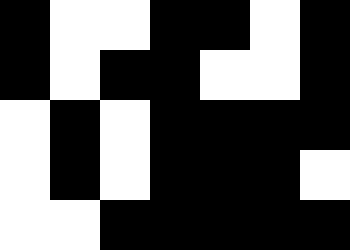[["black", "white", "white", "black", "black", "white", "black"], ["black", "white", "black", "black", "white", "white", "black"], ["white", "black", "white", "black", "black", "black", "black"], ["white", "black", "white", "black", "black", "black", "white"], ["white", "white", "black", "black", "black", "black", "black"]]